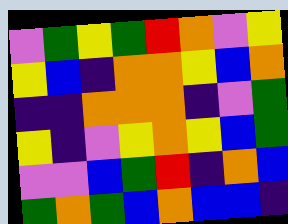[["violet", "green", "yellow", "green", "red", "orange", "violet", "yellow"], ["yellow", "blue", "indigo", "orange", "orange", "yellow", "blue", "orange"], ["indigo", "indigo", "orange", "orange", "orange", "indigo", "violet", "green"], ["yellow", "indigo", "violet", "yellow", "orange", "yellow", "blue", "green"], ["violet", "violet", "blue", "green", "red", "indigo", "orange", "blue"], ["green", "orange", "green", "blue", "orange", "blue", "blue", "indigo"]]